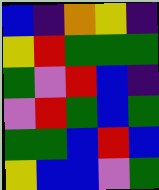[["blue", "indigo", "orange", "yellow", "indigo"], ["yellow", "red", "green", "green", "green"], ["green", "violet", "red", "blue", "indigo"], ["violet", "red", "green", "blue", "green"], ["green", "green", "blue", "red", "blue"], ["yellow", "blue", "blue", "violet", "green"]]